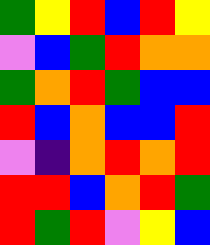[["green", "yellow", "red", "blue", "red", "yellow"], ["violet", "blue", "green", "red", "orange", "orange"], ["green", "orange", "red", "green", "blue", "blue"], ["red", "blue", "orange", "blue", "blue", "red"], ["violet", "indigo", "orange", "red", "orange", "red"], ["red", "red", "blue", "orange", "red", "green"], ["red", "green", "red", "violet", "yellow", "blue"]]